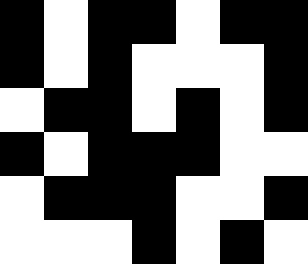[["black", "white", "black", "black", "white", "black", "black"], ["black", "white", "black", "white", "white", "white", "black"], ["white", "black", "black", "white", "black", "white", "black"], ["black", "white", "black", "black", "black", "white", "white"], ["white", "black", "black", "black", "white", "white", "black"], ["white", "white", "white", "black", "white", "black", "white"]]